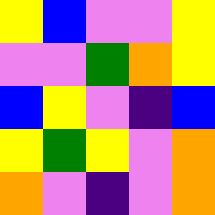[["yellow", "blue", "violet", "violet", "yellow"], ["violet", "violet", "green", "orange", "yellow"], ["blue", "yellow", "violet", "indigo", "blue"], ["yellow", "green", "yellow", "violet", "orange"], ["orange", "violet", "indigo", "violet", "orange"]]